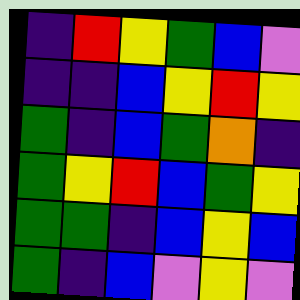[["indigo", "red", "yellow", "green", "blue", "violet"], ["indigo", "indigo", "blue", "yellow", "red", "yellow"], ["green", "indigo", "blue", "green", "orange", "indigo"], ["green", "yellow", "red", "blue", "green", "yellow"], ["green", "green", "indigo", "blue", "yellow", "blue"], ["green", "indigo", "blue", "violet", "yellow", "violet"]]